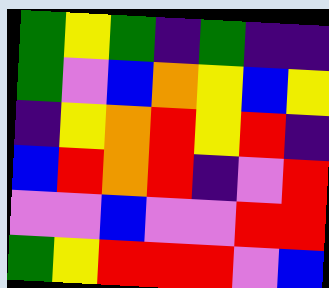[["green", "yellow", "green", "indigo", "green", "indigo", "indigo"], ["green", "violet", "blue", "orange", "yellow", "blue", "yellow"], ["indigo", "yellow", "orange", "red", "yellow", "red", "indigo"], ["blue", "red", "orange", "red", "indigo", "violet", "red"], ["violet", "violet", "blue", "violet", "violet", "red", "red"], ["green", "yellow", "red", "red", "red", "violet", "blue"]]